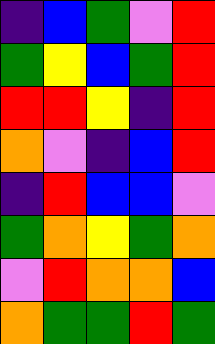[["indigo", "blue", "green", "violet", "red"], ["green", "yellow", "blue", "green", "red"], ["red", "red", "yellow", "indigo", "red"], ["orange", "violet", "indigo", "blue", "red"], ["indigo", "red", "blue", "blue", "violet"], ["green", "orange", "yellow", "green", "orange"], ["violet", "red", "orange", "orange", "blue"], ["orange", "green", "green", "red", "green"]]